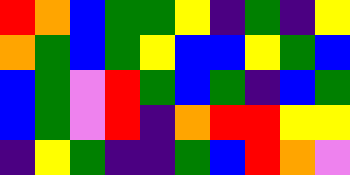[["red", "orange", "blue", "green", "green", "yellow", "indigo", "green", "indigo", "yellow"], ["orange", "green", "blue", "green", "yellow", "blue", "blue", "yellow", "green", "blue"], ["blue", "green", "violet", "red", "green", "blue", "green", "indigo", "blue", "green"], ["blue", "green", "violet", "red", "indigo", "orange", "red", "red", "yellow", "yellow"], ["indigo", "yellow", "green", "indigo", "indigo", "green", "blue", "red", "orange", "violet"]]